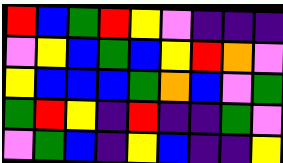[["red", "blue", "green", "red", "yellow", "violet", "indigo", "indigo", "indigo"], ["violet", "yellow", "blue", "green", "blue", "yellow", "red", "orange", "violet"], ["yellow", "blue", "blue", "blue", "green", "orange", "blue", "violet", "green"], ["green", "red", "yellow", "indigo", "red", "indigo", "indigo", "green", "violet"], ["violet", "green", "blue", "indigo", "yellow", "blue", "indigo", "indigo", "yellow"]]